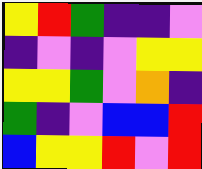[["yellow", "red", "green", "indigo", "indigo", "violet"], ["indigo", "violet", "indigo", "violet", "yellow", "yellow"], ["yellow", "yellow", "green", "violet", "orange", "indigo"], ["green", "indigo", "violet", "blue", "blue", "red"], ["blue", "yellow", "yellow", "red", "violet", "red"]]